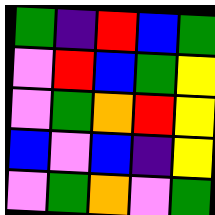[["green", "indigo", "red", "blue", "green"], ["violet", "red", "blue", "green", "yellow"], ["violet", "green", "orange", "red", "yellow"], ["blue", "violet", "blue", "indigo", "yellow"], ["violet", "green", "orange", "violet", "green"]]